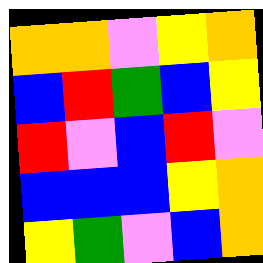[["orange", "orange", "violet", "yellow", "orange"], ["blue", "red", "green", "blue", "yellow"], ["red", "violet", "blue", "red", "violet"], ["blue", "blue", "blue", "yellow", "orange"], ["yellow", "green", "violet", "blue", "orange"]]